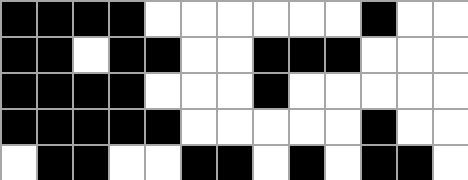[["black", "black", "black", "black", "white", "white", "white", "white", "white", "white", "black", "white", "white"], ["black", "black", "white", "black", "black", "white", "white", "black", "black", "black", "white", "white", "white"], ["black", "black", "black", "black", "white", "white", "white", "black", "white", "white", "white", "white", "white"], ["black", "black", "black", "black", "black", "white", "white", "white", "white", "white", "black", "white", "white"], ["white", "black", "black", "white", "white", "black", "black", "white", "black", "white", "black", "black", "white"]]